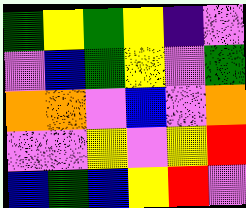[["green", "yellow", "green", "yellow", "indigo", "violet"], ["violet", "blue", "green", "yellow", "violet", "green"], ["orange", "orange", "violet", "blue", "violet", "orange"], ["violet", "violet", "yellow", "violet", "yellow", "red"], ["blue", "green", "blue", "yellow", "red", "violet"]]